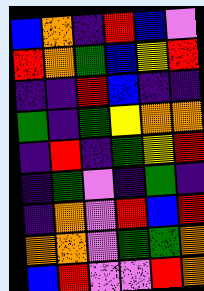[["blue", "orange", "indigo", "red", "blue", "violet"], ["red", "orange", "green", "blue", "yellow", "red"], ["indigo", "indigo", "red", "blue", "indigo", "indigo"], ["green", "indigo", "green", "yellow", "orange", "orange"], ["indigo", "red", "indigo", "green", "yellow", "red"], ["indigo", "green", "violet", "indigo", "green", "indigo"], ["indigo", "orange", "violet", "red", "blue", "red"], ["orange", "orange", "violet", "green", "green", "orange"], ["blue", "red", "violet", "violet", "red", "orange"]]